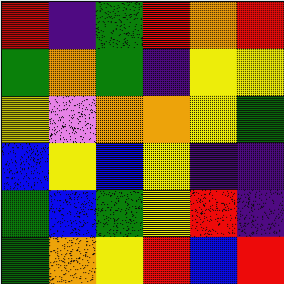[["red", "indigo", "green", "red", "orange", "red"], ["green", "orange", "green", "indigo", "yellow", "yellow"], ["yellow", "violet", "orange", "orange", "yellow", "green"], ["blue", "yellow", "blue", "yellow", "indigo", "indigo"], ["green", "blue", "green", "yellow", "red", "indigo"], ["green", "orange", "yellow", "red", "blue", "red"]]